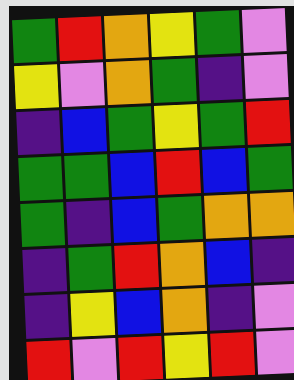[["green", "red", "orange", "yellow", "green", "violet"], ["yellow", "violet", "orange", "green", "indigo", "violet"], ["indigo", "blue", "green", "yellow", "green", "red"], ["green", "green", "blue", "red", "blue", "green"], ["green", "indigo", "blue", "green", "orange", "orange"], ["indigo", "green", "red", "orange", "blue", "indigo"], ["indigo", "yellow", "blue", "orange", "indigo", "violet"], ["red", "violet", "red", "yellow", "red", "violet"]]